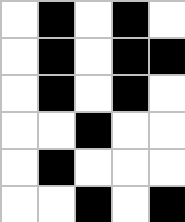[["white", "black", "white", "black", "white"], ["white", "black", "white", "black", "black"], ["white", "black", "white", "black", "white"], ["white", "white", "black", "white", "white"], ["white", "black", "white", "white", "white"], ["white", "white", "black", "white", "black"]]